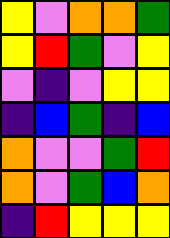[["yellow", "violet", "orange", "orange", "green"], ["yellow", "red", "green", "violet", "yellow"], ["violet", "indigo", "violet", "yellow", "yellow"], ["indigo", "blue", "green", "indigo", "blue"], ["orange", "violet", "violet", "green", "red"], ["orange", "violet", "green", "blue", "orange"], ["indigo", "red", "yellow", "yellow", "yellow"]]